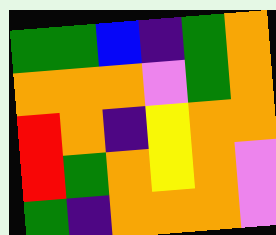[["green", "green", "blue", "indigo", "green", "orange"], ["orange", "orange", "orange", "violet", "green", "orange"], ["red", "orange", "indigo", "yellow", "orange", "orange"], ["red", "green", "orange", "yellow", "orange", "violet"], ["green", "indigo", "orange", "orange", "orange", "violet"]]